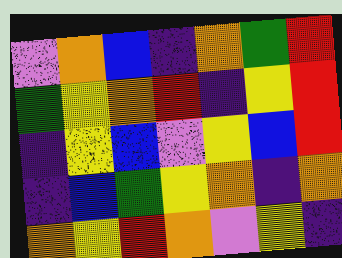[["violet", "orange", "blue", "indigo", "orange", "green", "red"], ["green", "yellow", "orange", "red", "indigo", "yellow", "red"], ["indigo", "yellow", "blue", "violet", "yellow", "blue", "red"], ["indigo", "blue", "green", "yellow", "orange", "indigo", "orange"], ["orange", "yellow", "red", "orange", "violet", "yellow", "indigo"]]